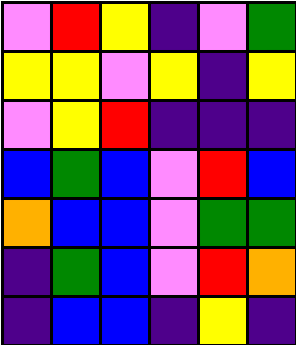[["violet", "red", "yellow", "indigo", "violet", "green"], ["yellow", "yellow", "violet", "yellow", "indigo", "yellow"], ["violet", "yellow", "red", "indigo", "indigo", "indigo"], ["blue", "green", "blue", "violet", "red", "blue"], ["orange", "blue", "blue", "violet", "green", "green"], ["indigo", "green", "blue", "violet", "red", "orange"], ["indigo", "blue", "blue", "indigo", "yellow", "indigo"]]